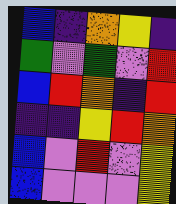[["blue", "indigo", "orange", "yellow", "indigo"], ["green", "violet", "green", "violet", "red"], ["blue", "red", "orange", "indigo", "red"], ["indigo", "indigo", "yellow", "red", "orange"], ["blue", "violet", "red", "violet", "yellow"], ["blue", "violet", "violet", "violet", "yellow"]]